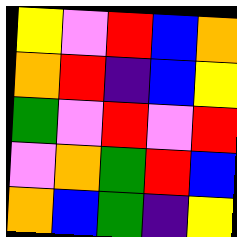[["yellow", "violet", "red", "blue", "orange"], ["orange", "red", "indigo", "blue", "yellow"], ["green", "violet", "red", "violet", "red"], ["violet", "orange", "green", "red", "blue"], ["orange", "blue", "green", "indigo", "yellow"]]